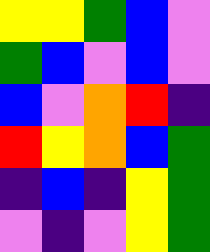[["yellow", "yellow", "green", "blue", "violet"], ["green", "blue", "violet", "blue", "violet"], ["blue", "violet", "orange", "red", "indigo"], ["red", "yellow", "orange", "blue", "green"], ["indigo", "blue", "indigo", "yellow", "green"], ["violet", "indigo", "violet", "yellow", "green"]]